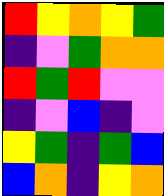[["red", "yellow", "orange", "yellow", "green"], ["indigo", "violet", "green", "orange", "orange"], ["red", "green", "red", "violet", "violet"], ["indigo", "violet", "blue", "indigo", "violet"], ["yellow", "green", "indigo", "green", "blue"], ["blue", "orange", "indigo", "yellow", "orange"]]